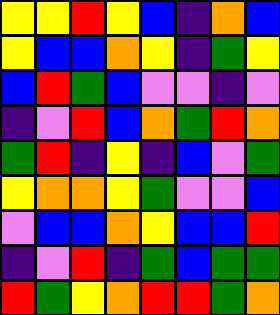[["yellow", "yellow", "red", "yellow", "blue", "indigo", "orange", "blue"], ["yellow", "blue", "blue", "orange", "yellow", "indigo", "green", "yellow"], ["blue", "red", "green", "blue", "violet", "violet", "indigo", "violet"], ["indigo", "violet", "red", "blue", "orange", "green", "red", "orange"], ["green", "red", "indigo", "yellow", "indigo", "blue", "violet", "green"], ["yellow", "orange", "orange", "yellow", "green", "violet", "violet", "blue"], ["violet", "blue", "blue", "orange", "yellow", "blue", "blue", "red"], ["indigo", "violet", "red", "indigo", "green", "blue", "green", "green"], ["red", "green", "yellow", "orange", "red", "red", "green", "orange"]]